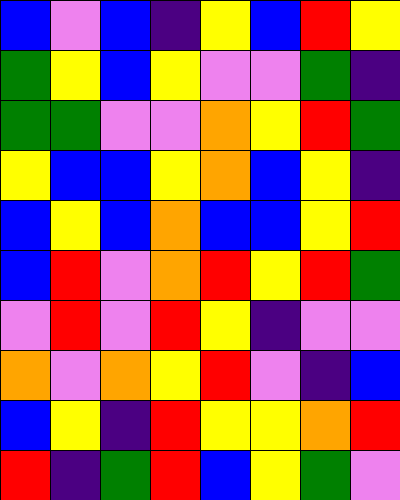[["blue", "violet", "blue", "indigo", "yellow", "blue", "red", "yellow"], ["green", "yellow", "blue", "yellow", "violet", "violet", "green", "indigo"], ["green", "green", "violet", "violet", "orange", "yellow", "red", "green"], ["yellow", "blue", "blue", "yellow", "orange", "blue", "yellow", "indigo"], ["blue", "yellow", "blue", "orange", "blue", "blue", "yellow", "red"], ["blue", "red", "violet", "orange", "red", "yellow", "red", "green"], ["violet", "red", "violet", "red", "yellow", "indigo", "violet", "violet"], ["orange", "violet", "orange", "yellow", "red", "violet", "indigo", "blue"], ["blue", "yellow", "indigo", "red", "yellow", "yellow", "orange", "red"], ["red", "indigo", "green", "red", "blue", "yellow", "green", "violet"]]